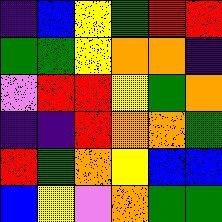[["indigo", "blue", "yellow", "green", "red", "red"], ["green", "green", "yellow", "orange", "orange", "indigo"], ["violet", "red", "red", "yellow", "green", "orange"], ["indigo", "indigo", "red", "orange", "orange", "green"], ["red", "green", "orange", "yellow", "blue", "blue"], ["blue", "yellow", "violet", "orange", "green", "green"]]